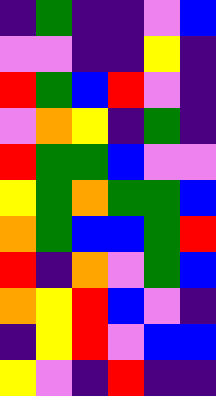[["indigo", "green", "indigo", "indigo", "violet", "blue"], ["violet", "violet", "indigo", "indigo", "yellow", "indigo"], ["red", "green", "blue", "red", "violet", "indigo"], ["violet", "orange", "yellow", "indigo", "green", "indigo"], ["red", "green", "green", "blue", "violet", "violet"], ["yellow", "green", "orange", "green", "green", "blue"], ["orange", "green", "blue", "blue", "green", "red"], ["red", "indigo", "orange", "violet", "green", "blue"], ["orange", "yellow", "red", "blue", "violet", "indigo"], ["indigo", "yellow", "red", "violet", "blue", "blue"], ["yellow", "violet", "indigo", "red", "indigo", "indigo"]]